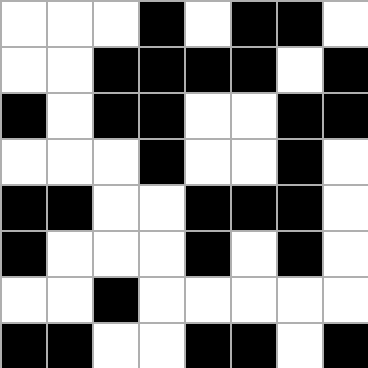[["white", "white", "white", "black", "white", "black", "black", "white"], ["white", "white", "black", "black", "black", "black", "white", "black"], ["black", "white", "black", "black", "white", "white", "black", "black"], ["white", "white", "white", "black", "white", "white", "black", "white"], ["black", "black", "white", "white", "black", "black", "black", "white"], ["black", "white", "white", "white", "black", "white", "black", "white"], ["white", "white", "black", "white", "white", "white", "white", "white"], ["black", "black", "white", "white", "black", "black", "white", "black"]]